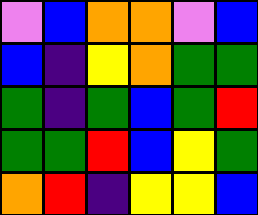[["violet", "blue", "orange", "orange", "violet", "blue"], ["blue", "indigo", "yellow", "orange", "green", "green"], ["green", "indigo", "green", "blue", "green", "red"], ["green", "green", "red", "blue", "yellow", "green"], ["orange", "red", "indigo", "yellow", "yellow", "blue"]]